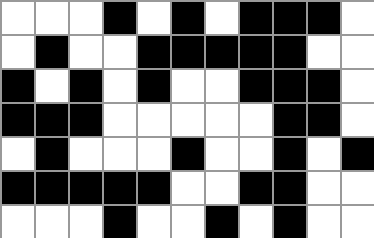[["white", "white", "white", "black", "white", "black", "white", "black", "black", "black", "white"], ["white", "black", "white", "white", "black", "black", "black", "black", "black", "white", "white"], ["black", "white", "black", "white", "black", "white", "white", "black", "black", "black", "white"], ["black", "black", "black", "white", "white", "white", "white", "white", "black", "black", "white"], ["white", "black", "white", "white", "white", "black", "white", "white", "black", "white", "black"], ["black", "black", "black", "black", "black", "white", "white", "black", "black", "white", "white"], ["white", "white", "white", "black", "white", "white", "black", "white", "black", "white", "white"]]